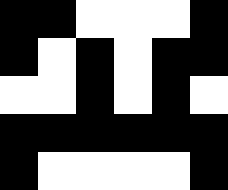[["black", "black", "white", "white", "white", "black"], ["black", "white", "black", "white", "black", "black"], ["white", "white", "black", "white", "black", "white"], ["black", "black", "black", "black", "black", "black"], ["black", "white", "white", "white", "white", "black"]]